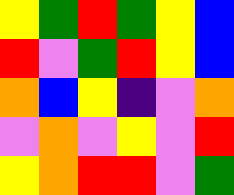[["yellow", "green", "red", "green", "yellow", "blue"], ["red", "violet", "green", "red", "yellow", "blue"], ["orange", "blue", "yellow", "indigo", "violet", "orange"], ["violet", "orange", "violet", "yellow", "violet", "red"], ["yellow", "orange", "red", "red", "violet", "green"]]